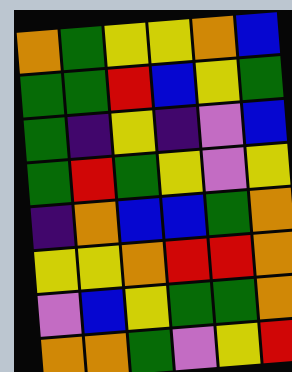[["orange", "green", "yellow", "yellow", "orange", "blue"], ["green", "green", "red", "blue", "yellow", "green"], ["green", "indigo", "yellow", "indigo", "violet", "blue"], ["green", "red", "green", "yellow", "violet", "yellow"], ["indigo", "orange", "blue", "blue", "green", "orange"], ["yellow", "yellow", "orange", "red", "red", "orange"], ["violet", "blue", "yellow", "green", "green", "orange"], ["orange", "orange", "green", "violet", "yellow", "red"]]